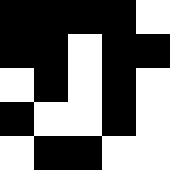[["black", "black", "black", "black", "white"], ["black", "black", "white", "black", "black"], ["white", "black", "white", "black", "white"], ["black", "white", "white", "black", "white"], ["white", "black", "black", "white", "white"]]